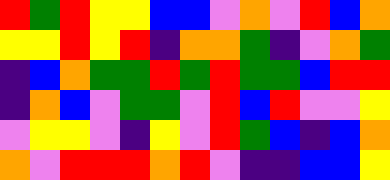[["red", "green", "red", "yellow", "yellow", "blue", "blue", "violet", "orange", "violet", "red", "blue", "orange"], ["yellow", "yellow", "red", "yellow", "red", "indigo", "orange", "orange", "green", "indigo", "violet", "orange", "green"], ["indigo", "blue", "orange", "green", "green", "red", "green", "red", "green", "green", "blue", "red", "red"], ["indigo", "orange", "blue", "violet", "green", "green", "violet", "red", "blue", "red", "violet", "violet", "yellow"], ["violet", "yellow", "yellow", "violet", "indigo", "yellow", "violet", "red", "green", "blue", "indigo", "blue", "orange"], ["orange", "violet", "red", "red", "red", "orange", "red", "violet", "indigo", "indigo", "blue", "blue", "yellow"]]